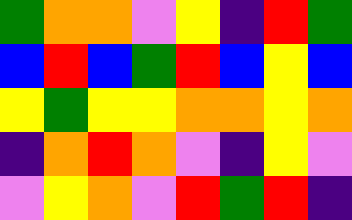[["green", "orange", "orange", "violet", "yellow", "indigo", "red", "green"], ["blue", "red", "blue", "green", "red", "blue", "yellow", "blue"], ["yellow", "green", "yellow", "yellow", "orange", "orange", "yellow", "orange"], ["indigo", "orange", "red", "orange", "violet", "indigo", "yellow", "violet"], ["violet", "yellow", "orange", "violet", "red", "green", "red", "indigo"]]